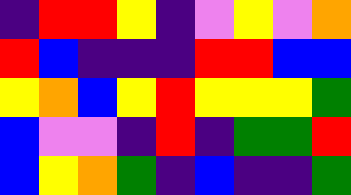[["indigo", "red", "red", "yellow", "indigo", "violet", "yellow", "violet", "orange"], ["red", "blue", "indigo", "indigo", "indigo", "red", "red", "blue", "blue"], ["yellow", "orange", "blue", "yellow", "red", "yellow", "yellow", "yellow", "green"], ["blue", "violet", "violet", "indigo", "red", "indigo", "green", "green", "red"], ["blue", "yellow", "orange", "green", "indigo", "blue", "indigo", "indigo", "green"]]